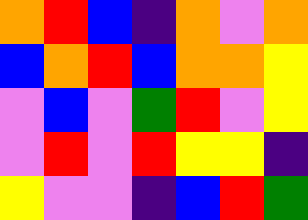[["orange", "red", "blue", "indigo", "orange", "violet", "orange"], ["blue", "orange", "red", "blue", "orange", "orange", "yellow"], ["violet", "blue", "violet", "green", "red", "violet", "yellow"], ["violet", "red", "violet", "red", "yellow", "yellow", "indigo"], ["yellow", "violet", "violet", "indigo", "blue", "red", "green"]]